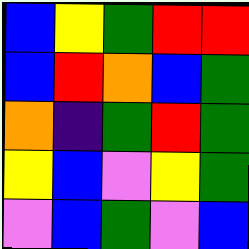[["blue", "yellow", "green", "red", "red"], ["blue", "red", "orange", "blue", "green"], ["orange", "indigo", "green", "red", "green"], ["yellow", "blue", "violet", "yellow", "green"], ["violet", "blue", "green", "violet", "blue"]]